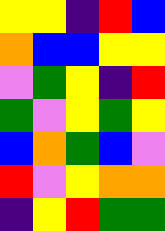[["yellow", "yellow", "indigo", "red", "blue"], ["orange", "blue", "blue", "yellow", "yellow"], ["violet", "green", "yellow", "indigo", "red"], ["green", "violet", "yellow", "green", "yellow"], ["blue", "orange", "green", "blue", "violet"], ["red", "violet", "yellow", "orange", "orange"], ["indigo", "yellow", "red", "green", "green"]]